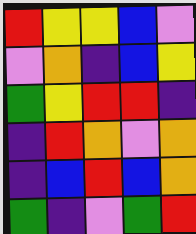[["red", "yellow", "yellow", "blue", "violet"], ["violet", "orange", "indigo", "blue", "yellow"], ["green", "yellow", "red", "red", "indigo"], ["indigo", "red", "orange", "violet", "orange"], ["indigo", "blue", "red", "blue", "orange"], ["green", "indigo", "violet", "green", "red"]]